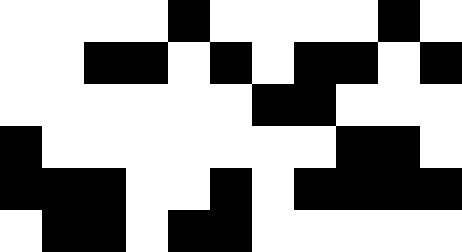[["white", "white", "white", "white", "black", "white", "white", "white", "white", "black", "white"], ["white", "white", "black", "black", "white", "black", "white", "black", "black", "white", "black"], ["white", "white", "white", "white", "white", "white", "black", "black", "white", "white", "white"], ["black", "white", "white", "white", "white", "white", "white", "white", "black", "black", "white"], ["black", "black", "black", "white", "white", "black", "white", "black", "black", "black", "black"], ["white", "black", "black", "white", "black", "black", "white", "white", "white", "white", "white"]]